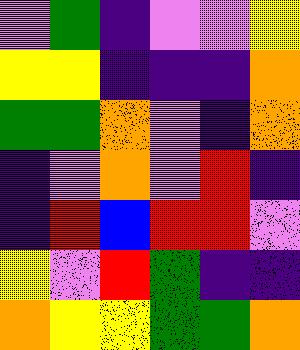[["violet", "green", "indigo", "violet", "violet", "yellow"], ["yellow", "yellow", "indigo", "indigo", "indigo", "orange"], ["green", "green", "orange", "violet", "indigo", "orange"], ["indigo", "violet", "orange", "violet", "red", "indigo"], ["indigo", "red", "blue", "red", "red", "violet"], ["yellow", "violet", "red", "green", "indigo", "indigo"], ["orange", "yellow", "yellow", "green", "green", "orange"]]